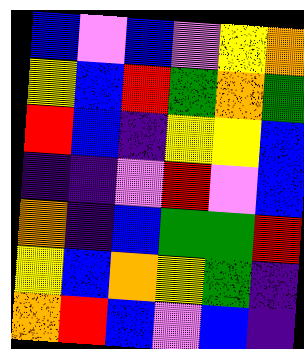[["blue", "violet", "blue", "violet", "yellow", "orange"], ["yellow", "blue", "red", "green", "orange", "green"], ["red", "blue", "indigo", "yellow", "yellow", "blue"], ["indigo", "indigo", "violet", "red", "violet", "blue"], ["orange", "indigo", "blue", "green", "green", "red"], ["yellow", "blue", "orange", "yellow", "green", "indigo"], ["orange", "red", "blue", "violet", "blue", "indigo"]]